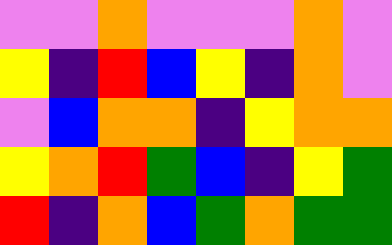[["violet", "violet", "orange", "violet", "violet", "violet", "orange", "violet"], ["yellow", "indigo", "red", "blue", "yellow", "indigo", "orange", "violet"], ["violet", "blue", "orange", "orange", "indigo", "yellow", "orange", "orange"], ["yellow", "orange", "red", "green", "blue", "indigo", "yellow", "green"], ["red", "indigo", "orange", "blue", "green", "orange", "green", "green"]]